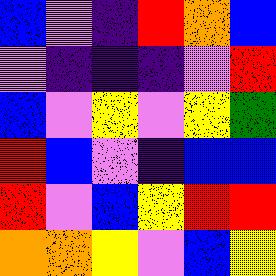[["blue", "violet", "indigo", "red", "orange", "blue"], ["violet", "indigo", "indigo", "indigo", "violet", "red"], ["blue", "violet", "yellow", "violet", "yellow", "green"], ["red", "blue", "violet", "indigo", "blue", "blue"], ["red", "violet", "blue", "yellow", "red", "red"], ["orange", "orange", "yellow", "violet", "blue", "yellow"]]